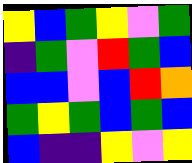[["yellow", "blue", "green", "yellow", "violet", "green"], ["indigo", "green", "violet", "red", "green", "blue"], ["blue", "blue", "violet", "blue", "red", "orange"], ["green", "yellow", "green", "blue", "green", "blue"], ["blue", "indigo", "indigo", "yellow", "violet", "yellow"]]